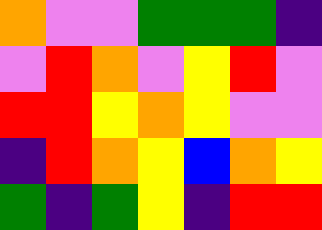[["orange", "violet", "violet", "green", "green", "green", "indigo"], ["violet", "red", "orange", "violet", "yellow", "red", "violet"], ["red", "red", "yellow", "orange", "yellow", "violet", "violet"], ["indigo", "red", "orange", "yellow", "blue", "orange", "yellow"], ["green", "indigo", "green", "yellow", "indigo", "red", "red"]]